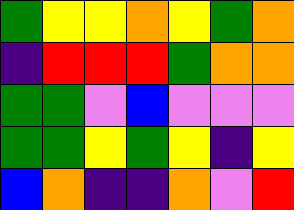[["green", "yellow", "yellow", "orange", "yellow", "green", "orange"], ["indigo", "red", "red", "red", "green", "orange", "orange"], ["green", "green", "violet", "blue", "violet", "violet", "violet"], ["green", "green", "yellow", "green", "yellow", "indigo", "yellow"], ["blue", "orange", "indigo", "indigo", "orange", "violet", "red"]]